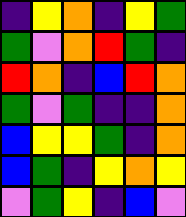[["indigo", "yellow", "orange", "indigo", "yellow", "green"], ["green", "violet", "orange", "red", "green", "indigo"], ["red", "orange", "indigo", "blue", "red", "orange"], ["green", "violet", "green", "indigo", "indigo", "orange"], ["blue", "yellow", "yellow", "green", "indigo", "orange"], ["blue", "green", "indigo", "yellow", "orange", "yellow"], ["violet", "green", "yellow", "indigo", "blue", "violet"]]